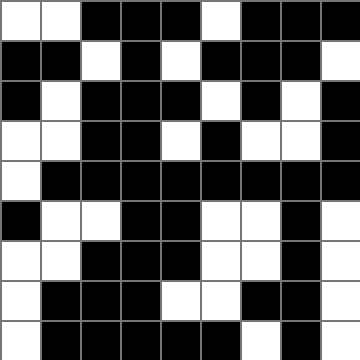[["white", "white", "black", "black", "black", "white", "black", "black", "black"], ["black", "black", "white", "black", "white", "black", "black", "black", "white"], ["black", "white", "black", "black", "black", "white", "black", "white", "black"], ["white", "white", "black", "black", "white", "black", "white", "white", "black"], ["white", "black", "black", "black", "black", "black", "black", "black", "black"], ["black", "white", "white", "black", "black", "white", "white", "black", "white"], ["white", "white", "black", "black", "black", "white", "white", "black", "white"], ["white", "black", "black", "black", "white", "white", "black", "black", "white"], ["white", "black", "black", "black", "black", "black", "white", "black", "white"]]